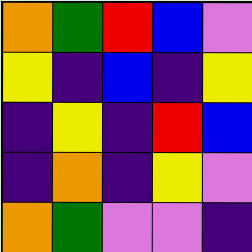[["orange", "green", "red", "blue", "violet"], ["yellow", "indigo", "blue", "indigo", "yellow"], ["indigo", "yellow", "indigo", "red", "blue"], ["indigo", "orange", "indigo", "yellow", "violet"], ["orange", "green", "violet", "violet", "indigo"]]